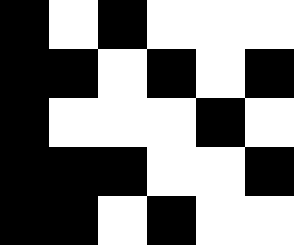[["black", "white", "black", "white", "white", "white"], ["black", "black", "white", "black", "white", "black"], ["black", "white", "white", "white", "black", "white"], ["black", "black", "black", "white", "white", "black"], ["black", "black", "white", "black", "white", "white"]]